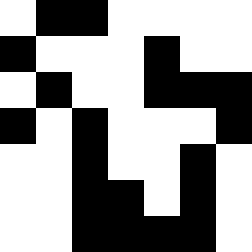[["white", "black", "black", "white", "white", "white", "white"], ["black", "white", "white", "white", "black", "white", "white"], ["white", "black", "white", "white", "black", "black", "black"], ["black", "white", "black", "white", "white", "white", "black"], ["white", "white", "black", "white", "white", "black", "white"], ["white", "white", "black", "black", "white", "black", "white"], ["white", "white", "black", "black", "black", "black", "white"]]